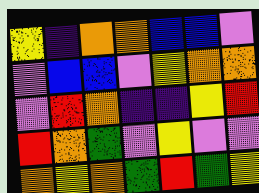[["yellow", "indigo", "orange", "orange", "blue", "blue", "violet"], ["violet", "blue", "blue", "violet", "yellow", "orange", "orange"], ["violet", "red", "orange", "indigo", "indigo", "yellow", "red"], ["red", "orange", "green", "violet", "yellow", "violet", "violet"], ["orange", "yellow", "orange", "green", "red", "green", "yellow"]]